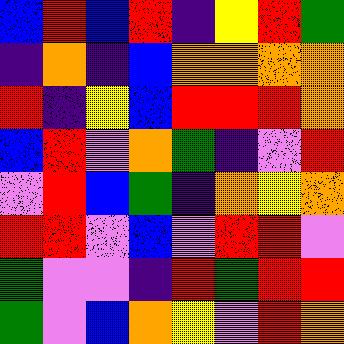[["blue", "red", "blue", "red", "indigo", "yellow", "red", "green"], ["indigo", "orange", "indigo", "blue", "orange", "orange", "orange", "orange"], ["red", "indigo", "yellow", "blue", "red", "red", "red", "orange"], ["blue", "red", "violet", "orange", "green", "indigo", "violet", "red"], ["violet", "red", "blue", "green", "indigo", "orange", "yellow", "orange"], ["red", "red", "violet", "blue", "violet", "red", "red", "violet"], ["green", "violet", "violet", "indigo", "red", "green", "red", "red"], ["green", "violet", "blue", "orange", "yellow", "violet", "red", "orange"]]